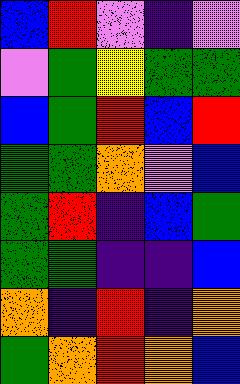[["blue", "red", "violet", "indigo", "violet"], ["violet", "green", "yellow", "green", "green"], ["blue", "green", "red", "blue", "red"], ["green", "green", "orange", "violet", "blue"], ["green", "red", "indigo", "blue", "green"], ["green", "green", "indigo", "indigo", "blue"], ["orange", "indigo", "red", "indigo", "orange"], ["green", "orange", "red", "orange", "blue"]]